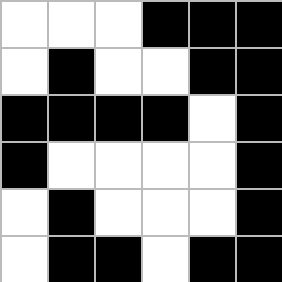[["white", "white", "white", "black", "black", "black"], ["white", "black", "white", "white", "black", "black"], ["black", "black", "black", "black", "white", "black"], ["black", "white", "white", "white", "white", "black"], ["white", "black", "white", "white", "white", "black"], ["white", "black", "black", "white", "black", "black"]]